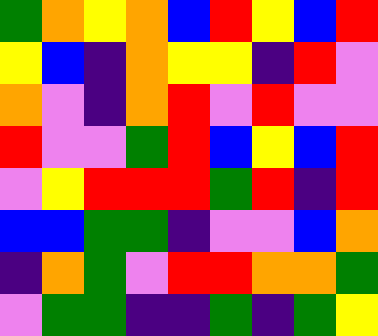[["green", "orange", "yellow", "orange", "blue", "red", "yellow", "blue", "red"], ["yellow", "blue", "indigo", "orange", "yellow", "yellow", "indigo", "red", "violet"], ["orange", "violet", "indigo", "orange", "red", "violet", "red", "violet", "violet"], ["red", "violet", "violet", "green", "red", "blue", "yellow", "blue", "red"], ["violet", "yellow", "red", "red", "red", "green", "red", "indigo", "red"], ["blue", "blue", "green", "green", "indigo", "violet", "violet", "blue", "orange"], ["indigo", "orange", "green", "violet", "red", "red", "orange", "orange", "green"], ["violet", "green", "green", "indigo", "indigo", "green", "indigo", "green", "yellow"]]